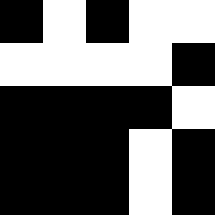[["black", "white", "black", "white", "white"], ["white", "white", "white", "white", "black"], ["black", "black", "black", "black", "white"], ["black", "black", "black", "white", "black"], ["black", "black", "black", "white", "black"]]